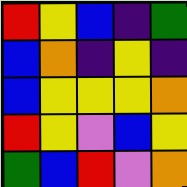[["red", "yellow", "blue", "indigo", "green"], ["blue", "orange", "indigo", "yellow", "indigo"], ["blue", "yellow", "yellow", "yellow", "orange"], ["red", "yellow", "violet", "blue", "yellow"], ["green", "blue", "red", "violet", "orange"]]